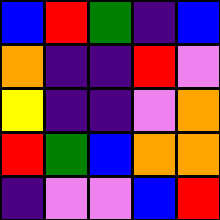[["blue", "red", "green", "indigo", "blue"], ["orange", "indigo", "indigo", "red", "violet"], ["yellow", "indigo", "indigo", "violet", "orange"], ["red", "green", "blue", "orange", "orange"], ["indigo", "violet", "violet", "blue", "red"]]